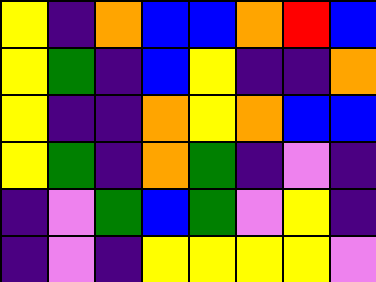[["yellow", "indigo", "orange", "blue", "blue", "orange", "red", "blue"], ["yellow", "green", "indigo", "blue", "yellow", "indigo", "indigo", "orange"], ["yellow", "indigo", "indigo", "orange", "yellow", "orange", "blue", "blue"], ["yellow", "green", "indigo", "orange", "green", "indigo", "violet", "indigo"], ["indigo", "violet", "green", "blue", "green", "violet", "yellow", "indigo"], ["indigo", "violet", "indigo", "yellow", "yellow", "yellow", "yellow", "violet"]]